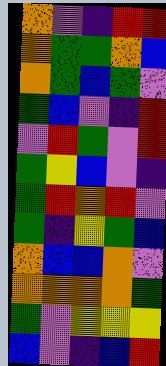[["orange", "violet", "indigo", "red", "red"], ["orange", "green", "green", "orange", "blue"], ["orange", "green", "blue", "green", "violet"], ["green", "blue", "violet", "indigo", "red"], ["violet", "red", "green", "violet", "red"], ["green", "yellow", "blue", "violet", "indigo"], ["green", "red", "orange", "red", "violet"], ["green", "indigo", "yellow", "green", "blue"], ["orange", "blue", "blue", "orange", "violet"], ["orange", "orange", "orange", "orange", "green"], ["green", "violet", "yellow", "yellow", "yellow"], ["blue", "violet", "indigo", "blue", "red"]]